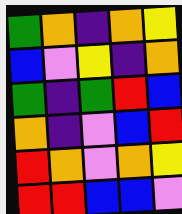[["green", "orange", "indigo", "orange", "yellow"], ["blue", "violet", "yellow", "indigo", "orange"], ["green", "indigo", "green", "red", "blue"], ["orange", "indigo", "violet", "blue", "red"], ["red", "orange", "violet", "orange", "yellow"], ["red", "red", "blue", "blue", "violet"]]